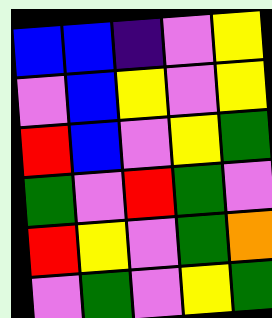[["blue", "blue", "indigo", "violet", "yellow"], ["violet", "blue", "yellow", "violet", "yellow"], ["red", "blue", "violet", "yellow", "green"], ["green", "violet", "red", "green", "violet"], ["red", "yellow", "violet", "green", "orange"], ["violet", "green", "violet", "yellow", "green"]]